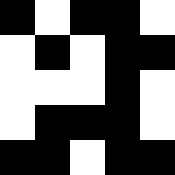[["black", "white", "black", "black", "white"], ["white", "black", "white", "black", "black"], ["white", "white", "white", "black", "white"], ["white", "black", "black", "black", "white"], ["black", "black", "white", "black", "black"]]